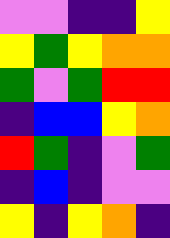[["violet", "violet", "indigo", "indigo", "yellow"], ["yellow", "green", "yellow", "orange", "orange"], ["green", "violet", "green", "red", "red"], ["indigo", "blue", "blue", "yellow", "orange"], ["red", "green", "indigo", "violet", "green"], ["indigo", "blue", "indigo", "violet", "violet"], ["yellow", "indigo", "yellow", "orange", "indigo"]]